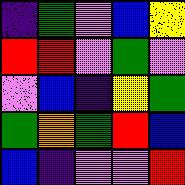[["indigo", "green", "violet", "blue", "yellow"], ["red", "red", "violet", "green", "violet"], ["violet", "blue", "indigo", "yellow", "green"], ["green", "orange", "green", "red", "blue"], ["blue", "indigo", "violet", "violet", "red"]]